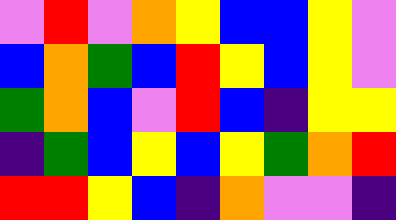[["violet", "red", "violet", "orange", "yellow", "blue", "blue", "yellow", "violet"], ["blue", "orange", "green", "blue", "red", "yellow", "blue", "yellow", "violet"], ["green", "orange", "blue", "violet", "red", "blue", "indigo", "yellow", "yellow"], ["indigo", "green", "blue", "yellow", "blue", "yellow", "green", "orange", "red"], ["red", "red", "yellow", "blue", "indigo", "orange", "violet", "violet", "indigo"]]